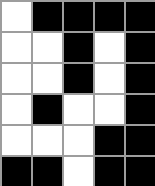[["white", "black", "black", "black", "black"], ["white", "white", "black", "white", "black"], ["white", "white", "black", "white", "black"], ["white", "black", "white", "white", "black"], ["white", "white", "white", "black", "black"], ["black", "black", "white", "black", "black"]]